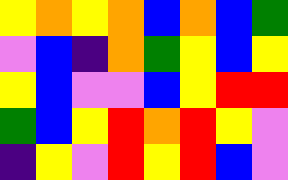[["yellow", "orange", "yellow", "orange", "blue", "orange", "blue", "green"], ["violet", "blue", "indigo", "orange", "green", "yellow", "blue", "yellow"], ["yellow", "blue", "violet", "violet", "blue", "yellow", "red", "red"], ["green", "blue", "yellow", "red", "orange", "red", "yellow", "violet"], ["indigo", "yellow", "violet", "red", "yellow", "red", "blue", "violet"]]